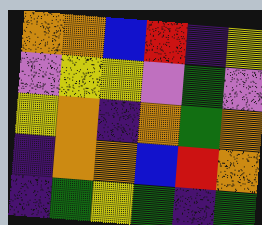[["orange", "orange", "blue", "red", "indigo", "yellow"], ["violet", "yellow", "yellow", "violet", "green", "violet"], ["yellow", "orange", "indigo", "orange", "green", "orange"], ["indigo", "orange", "orange", "blue", "red", "orange"], ["indigo", "green", "yellow", "green", "indigo", "green"]]